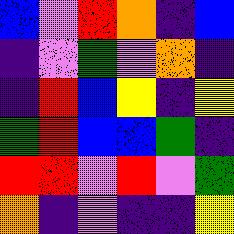[["blue", "violet", "red", "orange", "indigo", "blue"], ["indigo", "violet", "green", "violet", "orange", "indigo"], ["indigo", "red", "blue", "yellow", "indigo", "yellow"], ["green", "red", "blue", "blue", "green", "indigo"], ["red", "red", "violet", "red", "violet", "green"], ["orange", "indigo", "violet", "indigo", "indigo", "yellow"]]